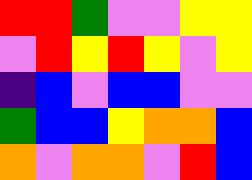[["red", "red", "green", "violet", "violet", "yellow", "yellow"], ["violet", "red", "yellow", "red", "yellow", "violet", "yellow"], ["indigo", "blue", "violet", "blue", "blue", "violet", "violet"], ["green", "blue", "blue", "yellow", "orange", "orange", "blue"], ["orange", "violet", "orange", "orange", "violet", "red", "blue"]]